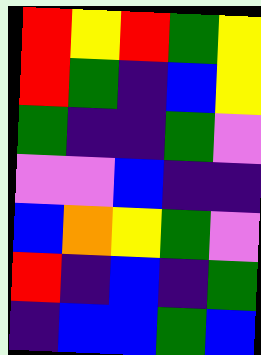[["red", "yellow", "red", "green", "yellow"], ["red", "green", "indigo", "blue", "yellow"], ["green", "indigo", "indigo", "green", "violet"], ["violet", "violet", "blue", "indigo", "indigo"], ["blue", "orange", "yellow", "green", "violet"], ["red", "indigo", "blue", "indigo", "green"], ["indigo", "blue", "blue", "green", "blue"]]